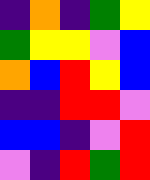[["indigo", "orange", "indigo", "green", "yellow"], ["green", "yellow", "yellow", "violet", "blue"], ["orange", "blue", "red", "yellow", "blue"], ["indigo", "indigo", "red", "red", "violet"], ["blue", "blue", "indigo", "violet", "red"], ["violet", "indigo", "red", "green", "red"]]